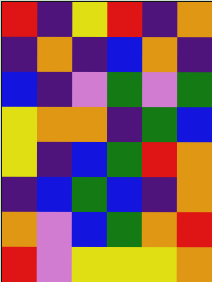[["red", "indigo", "yellow", "red", "indigo", "orange"], ["indigo", "orange", "indigo", "blue", "orange", "indigo"], ["blue", "indigo", "violet", "green", "violet", "green"], ["yellow", "orange", "orange", "indigo", "green", "blue"], ["yellow", "indigo", "blue", "green", "red", "orange"], ["indigo", "blue", "green", "blue", "indigo", "orange"], ["orange", "violet", "blue", "green", "orange", "red"], ["red", "violet", "yellow", "yellow", "yellow", "orange"]]